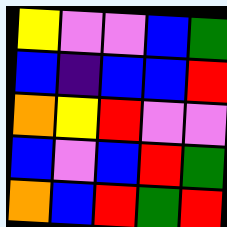[["yellow", "violet", "violet", "blue", "green"], ["blue", "indigo", "blue", "blue", "red"], ["orange", "yellow", "red", "violet", "violet"], ["blue", "violet", "blue", "red", "green"], ["orange", "blue", "red", "green", "red"]]